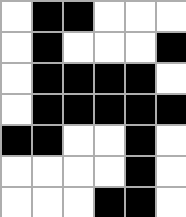[["white", "black", "black", "white", "white", "white"], ["white", "black", "white", "white", "white", "black"], ["white", "black", "black", "black", "black", "white"], ["white", "black", "black", "black", "black", "black"], ["black", "black", "white", "white", "black", "white"], ["white", "white", "white", "white", "black", "white"], ["white", "white", "white", "black", "black", "white"]]